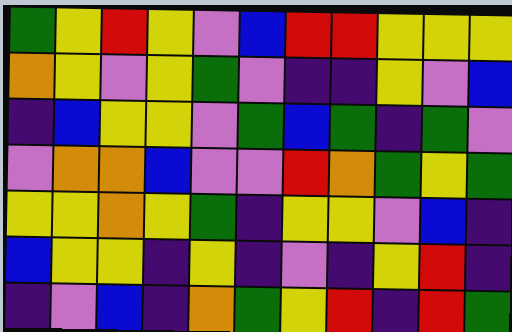[["green", "yellow", "red", "yellow", "violet", "blue", "red", "red", "yellow", "yellow", "yellow"], ["orange", "yellow", "violet", "yellow", "green", "violet", "indigo", "indigo", "yellow", "violet", "blue"], ["indigo", "blue", "yellow", "yellow", "violet", "green", "blue", "green", "indigo", "green", "violet"], ["violet", "orange", "orange", "blue", "violet", "violet", "red", "orange", "green", "yellow", "green"], ["yellow", "yellow", "orange", "yellow", "green", "indigo", "yellow", "yellow", "violet", "blue", "indigo"], ["blue", "yellow", "yellow", "indigo", "yellow", "indigo", "violet", "indigo", "yellow", "red", "indigo"], ["indigo", "violet", "blue", "indigo", "orange", "green", "yellow", "red", "indigo", "red", "green"]]